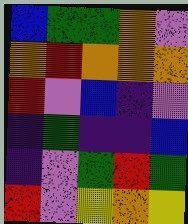[["blue", "green", "green", "orange", "violet"], ["orange", "red", "orange", "orange", "orange"], ["red", "violet", "blue", "indigo", "violet"], ["indigo", "green", "indigo", "indigo", "blue"], ["indigo", "violet", "green", "red", "green"], ["red", "violet", "yellow", "orange", "yellow"]]